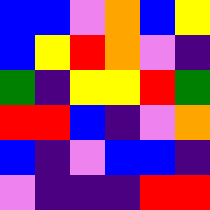[["blue", "blue", "violet", "orange", "blue", "yellow"], ["blue", "yellow", "red", "orange", "violet", "indigo"], ["green", "indigo", "yellow", "yellow", "red", "green"], ["red", "red", "blue", "indigo", "violet", "orange"], ["blue", "indigo", "violet", "blue", "blue", "indigo"], ["violet", "indigo", "indigo", "indigo", "red", "red"]]